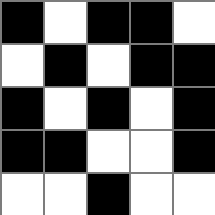[["black", "white", "black", "black", "white"], ["white", "black", "white", "black", "black"], ["black", "white", "black", "white", "black"], ["black", "black", "white", "white", "black"], ["white", "white", "black", "white", "white"]]